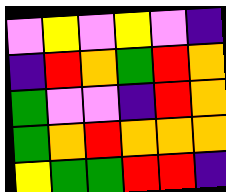[["violet", "yellow", "violet", "yellow", "violet", "indigo"], ["indigo", "red", "orange", "green", "red", "orange"], ["green", "violet", "violet", "indigo", "red", "orange"], ["green", "orange", "red", "orange", "orange", "orange"], ["yellow", "green", "green", "red", "red", "indigo"]]